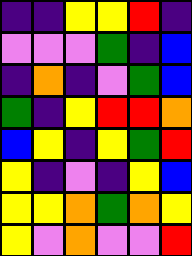[["indigo", "indigo", "yellow", "yellow", "red", "indigo"], ["violet", "violet", "violet", "green", "indigo", "blue"], ["indigo", "orange", "indigo", "violet", "green", "blue"], ["green", "indigo", "yellow", "red", "red", "orange"], ["blue", "yellow", "indigo", "yellow", "green", "red"], ["yellow", "indigo", "violet", "indigo", "yellow", "blue"], ["yellow", "yellow", "orange", "green", "orange", "yellow"], ["yellow", "violet", "orange", "violet", "violet", "red"]]